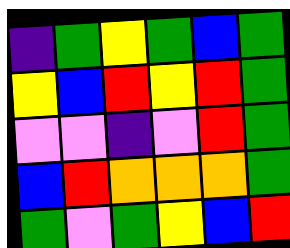[["indigo", "green", "yellow", "green", "blue", "green"], ["yellow", "blue", "red", "yellow", "red", "green"], ["violet", "violet", "indigo", "violet", "red", "green"], ["blue", "red", "orange", "orange", "orange", "green"], ["green", "violet", "green", "yellow", "blue", "red"]]